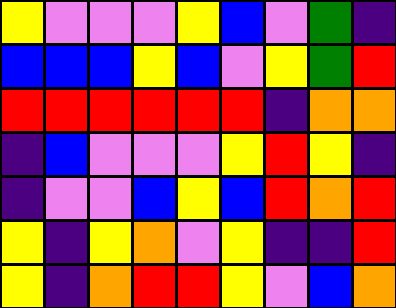[["yellow", "violet", "violet", "violet", "yellow", "blue", "violet", "green", "indigo"], ["blue", "blue", "blue", "yellow", "blue", "violet", "yellow", "green", "red"], ["red", "red", "red", "red", "red", "red", "indigo", "orange", "orange"], ["indigo", "blue", "violet", "violet", "violet", "yellow", "red", "yellow", "indigo"], ["indigo", "violet", "violet", "blue", "yellow", "blue", "red", "orange", "red"], ["yellow", "indigo", "yellow", "orange", "violet", "yellow", "indigo", "indigo", "red"], ["yellow", "indigo", "orange", "red", "red", "yellow", "violet", "blue", "orange"]]